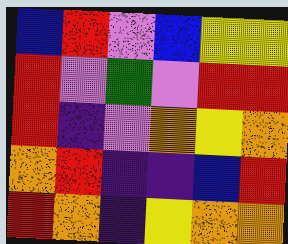[["blue", "red", "violet", "blue", "yellow", "yellow"], ["red", "violet", "green", "violet", "red", "red"], ["red", "indigo", "violet", "orange", "yellow", "orange"], ["orange", "red", "indigo", "indigo", "blue", "red"], ["red", "orange", "indigo", "yellow", "orange", "orange"]]